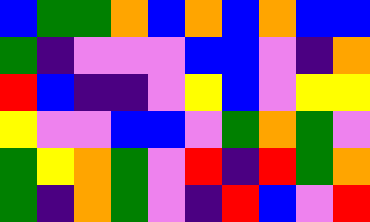[["blue", "green", "green", "orange", "blue", "orange", "blue", "orange", "blue", "blue"], ["green", "indigo", "violet", "violet", "violet", "blue", "blue", "violet", "indigo", "orange"], ["red", "blue", "indigo", "indigo", "violet", "yellow", "blue", "violet", "yellow", "yellow"], ["yellow", "violet", "violet", "blue", "blue", "violet", "green", "orange", "green", "violet"], ["green", "yellow", "orange", "green", "violet", "red", "indigo", "red", "green", "orange"], ["green", "indigo", "orange", "green", "violet", "indigo", "red", "blue", "violet", "red"]]